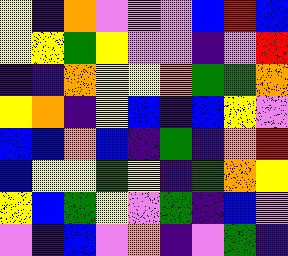[["yellow", "indigo", "orange", "violet", "violet", "violet", "blue", "red", "blue"], ["yellow", "yellow", "green", "yellow", "violet", "violet", "indigo", "violet", "red"], ["indigo", "indigo", "orange", "yellow", "yellow", "orange", "green", "green", "orange"], ["yellow", "orange", "indigo", "yellow", "blue", "indigo", "blue", "yellow", "violet"], ["blue", "blue", "orange", "blue", "indigo", "green", "indigo", "orange", "red"], ["blue", "yellow", "yellow", "green", "yellow", "indigo", "green", "orange", "yellow"], ["yellow", "blue", "green", "yellow", "violet", "green", "indigo", "blue", "violet"], ["violet", "indigo", "blue", "violet", "orange", "indigo", "violet", "green", "indigo"]]